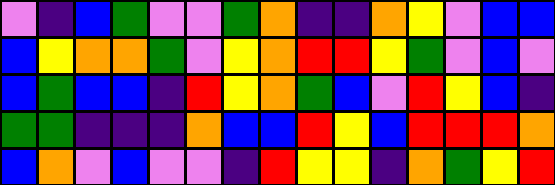[["violet", "indigo", "blue", "green", "violet", "violet", "green", "orange", "indigo", "indigo", "orange", "yellow", "violet", "blue", "blue"], ["blue", "yellow", "orange", "orange", "green", "violet", "yellow", "orange", "red", "red", "yellow", "green", "violet", "blue", "violet"], ["blue", "green", "blue", "blue", "indigo", "red", "yellow", "orange", "green", "blue", "violet", "red", "yellow", "blue", "indigo"], ["green", "green", "indigo", "indigo", "indigo", "orange", "blue", "blue", "red", "yellow", "blue", "red", "red", "red", "orange"], ["blue", "orange", "violet", "blue", "violet", "violet", "indigo", "red", "yellow", "yellow", "indigo", "orange", "green", "yellow", "red"]]